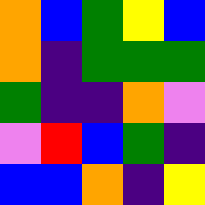[["orange", "blue", "green", "yellow", "blue"], ["orange", "indigo", "green", "green", "green"], ["green", "indigo", "indigo", "orange", "violet"], ["violet", "red", "blue", "green", "indigo"], ["blue", "blue", "orange", "indigo", "yellow"]]